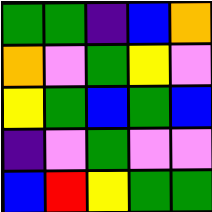[["green", "green", "indigo", "blue", "orange"], ["orange", "violet", "green", "yellow", "violet"], ["yellow", "green", "blue", "green", "blue"], ["indigo", "violet", "green", "violet", "violet"], ["blue", "red", "yellow", "green", "green"]]